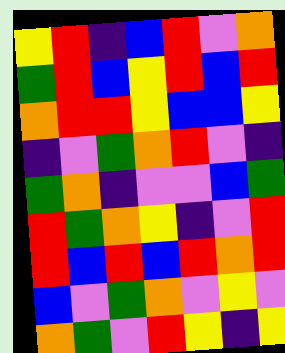[["yellow", "red", "indigo", "blue", "red", "violet", "orange"], ["green", "red", "blue", "yellow", "red", "blue", "red"], ["orange", "red", "red", "yellow", "blue", "blue", "yellow"], ["indigo", "violet", "green", "orange", "red", "violet", "indigo"], ["green", "orange", "indigo", "violet", "violet", "blue", "green"], ["red", "green", "orange", "yellow", "indigo", "violet", "red"], ["red", "blue", "red", "blue", "red", "orange", "red"], ["blue", "violet", "green", "orange", "violet", "yellow", "violet"], ["orange", "green", "violet", "red", "yellow", "indigo", "yellow"]]